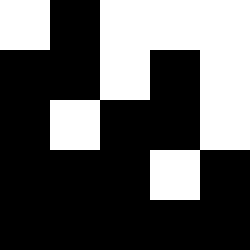[["white", "black", "white", "white", "white"], ["black", "black", "white", "black", "white"], ["black", "white", "black", "black", "white"], ["black", "black", "black", "white", "black"], ["black", "black", "black", "black", "black"]]